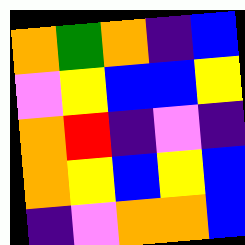[["orange", "green", "orange", "indigo", "blue"], ["violet", "yellow", "blue", "blue", "yellow"], ["orange", "red", "indigo", "violet", "indigo"], ["orange", "yellow", "blue", "yellow", "blue"], ["indigo", "violet", "orange", "orange", "blue"]]